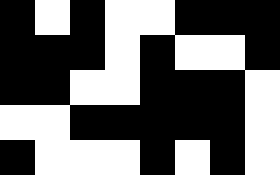[["black", "white", "black", "white", "white", "black", "black", "black"], ["black", "black", "black", "white", "black", "white", "white", "black"], ["black", "black", "white", "white", "black", "black", "black", "white"], ["white", "white", "black", "black", "black", "black", "black", "white"], ["black", "white", "white", "white", "black", "white", "black", "white"]]